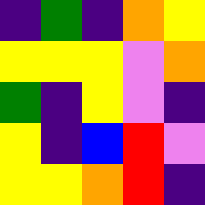[["indigo", "green", "indigo", "orange", "yellow"], ["yellow", "yellow", "yellow", "violet", "orange"], ["green", "indigo", "yellow", "violet", "indigo"], ["yellow", "indigo", "blue", "red", "violet"], ["yellow", "yellow", "orange", "red", "indigo"]]